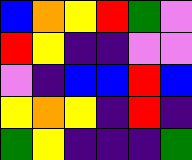[["blue", "orange", "yellow", "red", "green", "violet"], ["red", "yellow", "indigo", "indigo", "violet", "violet"], ["violet", "indigo", "blue", "blue", "red", "blue"], ["yellow", "orange", "yellow", "indigo", "red", "indigo"], ["green", "yellow", "indigo", "indigo", "indigo", "green"]]